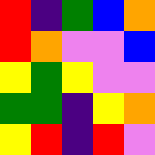[["red", "indigo", "green", "blue", "orange"], ["red", "orange", "violet", "violet", "blue"], ["yellow", "green", "yellow", "violet", "violet"], ["green", "green", "indigo", "yellow", "orange"], ["yellow", "red", "indigo", "red", "violet"]]